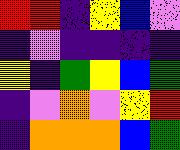[["red", "red", "indigo", "yellow", "blue", "violet"], ["indigo", "violet", "indigo", "indigo", "indigo", "indigo"], ["yellow", "indigo", "green", "yellow", "blue", "green"], ["indigo", "violet", "orange", "violet", "yellow", "red"], ["indigo", "orange", "orange", "orange", "blue", "green"]]